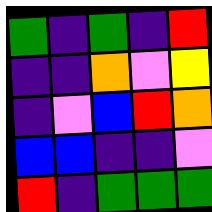[["green", "indigo", "green", "indigo", "red"], ["indigo", "indigo", "orange", "violet", "yellow"], ["indigo", "violet", "blue", "red", "orange"], ["blue", "blue", "indigo", "indigo", "violet"], ["red", "indigo", "green", "green", "green"]]